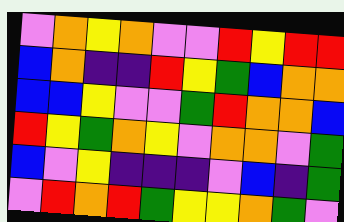[["violet", "orange", "yellow", "orange", "violet", "violet", "red", "yellow", "red", "red"], ["blue", "orange", "indigo", "indigo", "red", "yellow", "green", "blue", "orange", "orange"], ["blue", "blue", "yellow", "violet", "violet", "green", "red", "orange", "orange", "blue"], ["red", "yellow", "green", "orange", "yellow", "violet", "orange", "orange", "violet", "green"], ["blue", "violet", "yellow", "indigo", "indigo", "indigo", "violet", "blue", "indigo", "green"], ["violet", "red", "orange", "red", "green", "yellow", "yellow", "orange", "green", "violet"]]